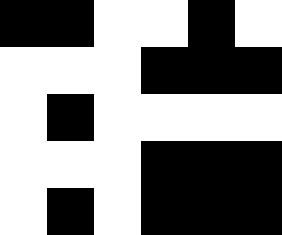[["black", "black", "white", "white", "black", "white"], ["white", "white", "white", "black", "black", "black"], ["white", "black", "white", "white", "white", "white"], ["white", "white", "white", "black", "black", "black"], ["white", "black", "white", "black", "black", "black"]]